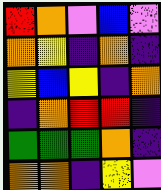[["red", "orange", "violet", "blue", "violet"], ["orange", "yellow", "indigo", "orange", "indigo"], ["yellow", "blue", "yellow", "indigo", "orange"], ["indigo", "orange", "red", "red", "indigo"], ["green", "green", "green", "orange", "indigo"], ["orange", "orange", "indigo", "yellow", "violet"]]